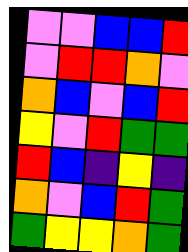[["violet", "violet", "blue", "blue", "red"], ["violet", "red", "red", "orange", "violet"], ["orange", "blue", "violet", "blue", "red"], ["yellow", "violet", "red", "green", "green"], ["red", "blue", "indigo", "yellow", "indigo"], ["orange", "violet", "blue", "red", "green"], ["green", "yellow", "yellow", "orange", "green"]]